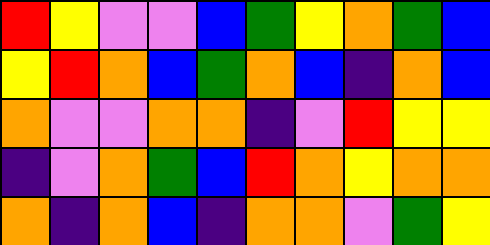[["red", "yellow", "violet", "violet", "blue", "green", "yellow", "orange", "green", "blue"], ["yellow", "red", "orange", "blue", "green", "orange", "blue", "indigo", "orange", "blue"], ["orange", "violet", "violet", "orange", "orange", "indigo", "violet", "red", "yellow", "yellow"], ["indigo", "violet", "orange", "green", "blue", "red", "orange", "yellow", "orange", "orange"], ["orange", "indigo", "orange", "blue", "indigo", "orange", "orange", "violet", "green", "yellow"]]